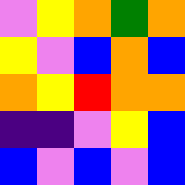[["violet", "yellow", "orange", "green", "orange"], ["yellow", "violet", "blue", "orange", "blue"], ["orange", "yellow", "red", "orange", "orange"], ["indigo", "indigo", "violet", "yellow", "blue"], ["blue", "violet", "blue", "violet", "blue"]]